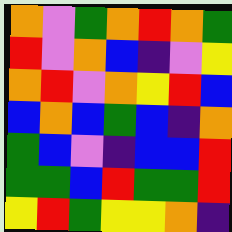[["orange", "violet", "green", "orange", "red", "orange", "green"], ["red", "violet", "orange", "blue", "indigo", "violet", "yellow"], ["orange", "red", "violet", "orange", "yellow", "red", "blue"], ["blue", "orange", "blue", "green", "blue", "indigo", "orange"], ["green", "blue", "violet", "indigo", "blue", "blue", "red"], ["green", "green", "blue", "red", "green", "green", "red"], ["yellow", "red", "green", "yellow", "yellow", "orange", "indigo"]]